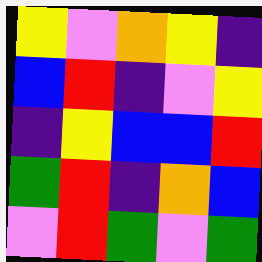[["yellow", "violet", "orange", "yellow", "indigo"], ["blue", "red", "indigo", "violet", "yellow"], ["indigo", "yellow", "blue", "blue", "red"], ["green", "red", "indigo", "orange", "blue"], ["violet", "red", "green", "violet", "green"]]